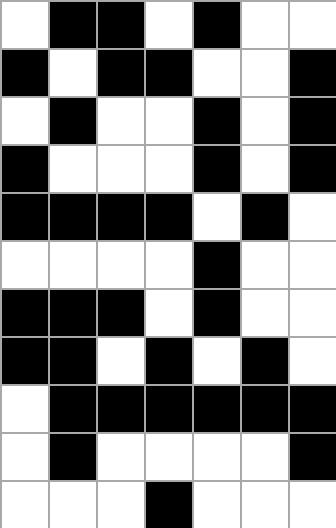[["white", "black", "black", "white", "black", "white", "white"], ["black", "white", "black", "black", "white", "white", "black"], ["white", "black", "white", "white", "black", "white", "black"], ["black", "white", "white", "white", "black", "white", "black"], ["black", "black", "black", "black", "white", "black", "white"], ["white", "white", "white", "white", "black", "white", "white"], ["black", "black", "black", "white", "black", "white", "white"], ["black", "black", "white", "black", "white", "black", "white"], ["white", "black", "black", "black", "black", "black", "black"], ["white", "black", "white", "white", "white", "white", "black"], ["white", "white", "white", "black", "white", "white", "white"]]